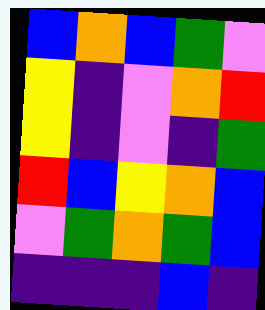[["blue", "orange", "blue", "green", "violet"], ["yellow", "indigo", "violet", "orange", "red"], ["yellow", "indigo", "violet", "indigo", "green"], ["red", "blue", "yellow", "orange", "blue"], ["violet", "green", "orange", "green", "blue"], ["indigo", "indigo", "indigo", "blue", "indigo"]]